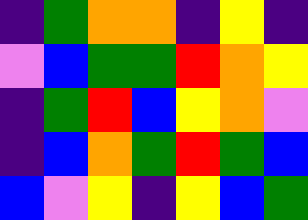[["indigo", "green", "orange", "orange", "indigo", "yellow", "indigo"], ["violet", "blue", "green", "green", "red", "orange", "yellow"], ["indigo", "green", "red", "blue", "yellow", "orange", "violet"], ["indigo", "blue", "orange", "green", "red", "green", "blue"], ["blue", "violet", "yellow", "indigo", "yellow", "blue", "green"]]